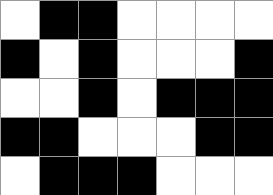[["white", "black", "black", "white", "white", "white", "white"], ["black", "white", "black", "white", "white", "white", "black"], ["white", "white", "black", "white", "black", "black", "black"], ["black", "black", "white", "white", "white", "black", "black"], ["white", "black", "black", "black", "white", "white", "white"]]